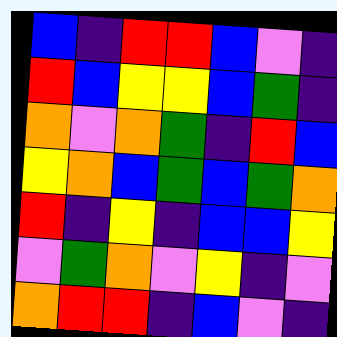[["blue", "indigo", "red", "red", "blue", "violet", "indigo"], ["red", "blue", "yellow", "yellow", "blue", "green", "indigo"], ["orange", "violet", "orange", "green", "indigo", "red", "blue"], ["yellow", "orange", "blue", "green", "blue", "green", "orange"], ["red", "indigo", "yellow", "indigo", "blue", "blue", "yellow"], ["violet", "green", "orange", "violet", "yellow", "indigo", "violet"], ["orange", "red", "red", "indigo", "blue", "violet", "indigo"]]